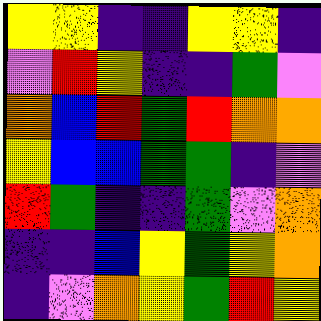[["yellow", "yellow", "indigo", "indigo", "yellow", "yellow", "indigo"], ["violet", "red", "yellow", "indigo", "indigo", "green", "violet"], ["orange", "blue", "red", "green", "red", "orange", "orange"], ["yellow", "blue", "blue", "green", "green", "indigo", "violet"], ["red", "green", "indigo", "indigo", "green", "violet", "orange"], ["indigo", "indigo", "blue", "yellow", "green", "yellow", "orange"], ["indigo", "violet", "orange", "yellow", "green", "red", "yellow"]]